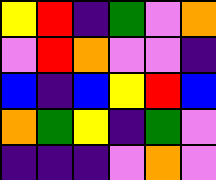[["yellow", "red", "indigo", "green", "violet", "orange"], ["violet", "red", "orange", "violet", "violet", "indigo"], ["blue", "indigo", "blue", "yellow", "red", "blue"], ["orange", "green", "yellow", "indigo", "green", "violet"], ["indigo", "indigo", "indigo", "violet", "orange", "violet"]]